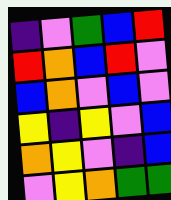[["indigo", "violet", "green", "blue", "red"], ["red", "orange", "blue", "red", "violet"], ["blue", "orange", "violet", "blue", "violet"], ["yellow", "indigo", "yellow", "violet", "blue"], ["orange", "yellow", "violet", "indigo", "blue"], ["violet", "yellow", "orange", "green", "green"]]